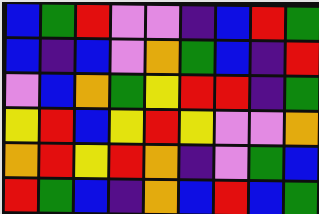[["blue", "green", "red", "violet", "violet", "indigo", "blue", "red", "green"], ["blue", "indigo", "blue", "violet", "orange", "green", "blue", "indigo", "red"], ["violet", "blue", "orange", "green", "yellow", "red", "red", "indigo", "green"], ["yellow", "red", "blue", "yellow", "red", "yellow", "violet", "violet", "orange"], ["orange", "red", "yellow", "red", "orange", "indigo", "violet", "green", "blue"], ["red", "green", "blue", "indigo", "orange", "blue", "red", "blue", "green"]]